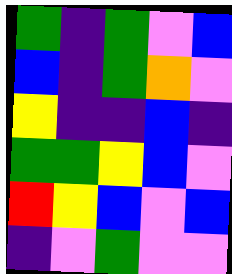[["green", "indigo", "green", "violet", "blue"], ["blue", "indigo", "green", "orange", "violet"], ["yellow", "indigo", "indigo", "blue", "indigo"], ["green", "green", "yellow", "blue", "violet"], ["red", "yellow", "blue", "violet", "blue"], ["indigo", "violet", "green", "violet", "violet"]]